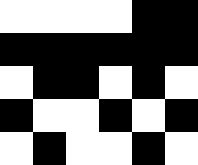[["white", "white", "white", "white", "black", "black"], ["black", "black", "black", "black", "black", "black"], ["white", "black", "black", "white", "black", "white"], ["black", "white", "white", "black", "white", "black"], ["white", "black", "white", "white", "black", "white"]]